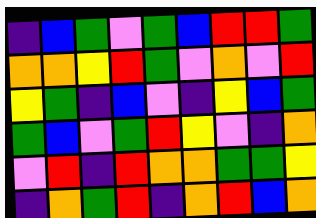[["indigo", "blue", "green", "violet", "green", "blue", "red", "red", "green"], ["orange", "orange", "yellow", "red", "green", "violet", "orange", "violet", "red"], ["yellow", "green", "indigo", "blue", "violet", "indigo", "yellow", "blue", "green"], ["green", "blue", "violet", "green", "red", "yellow", "violet", "indigo", "orange"], ["violet", "red", "indigo", "red", "orange", "orange", "green", "green", "yellow"], ["indigo", "orange", "green", "red", "indigo", "orange", "red", "blue", "orange"]]